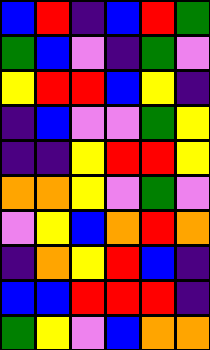[["blue", "red", "indigo", "blue", "red", "green"], ["green", "blue", "violet", "indigo", "green", "violet"], ["yellow", "red", "red", "blue", "yellow", "indigo"], ["indigo", "blue", "violet", "violet", "green", "yellow"], ["indigo", "indigo", "yellow", "red", "red", "yellow"], ["orange", "orange", "yellow", "violet", "green", "violet"], ["violet", "yellow", "blue", "orange", "red", "orange"], ["indigo", "orange", "yellow", "red", "blue", "indigo"], ["blue", "blue", "red", "red", "red", "indigo"], ["green", "yellow", "violet", "blue", "orange", "orange"]]